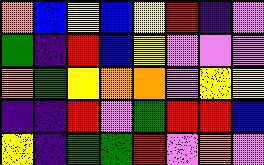[["orange", "blue", "yellow", "blue", "yellow", "red", "indigo", "violet"], ["green", "indigo", "red", "blue", "yellow", "violet", "violet", "violet"], ["orange", "green", "yellow", "orange", "orange", "violet", "yellow", "yellow"], ["indigo", "indigo", "red", "violet", "green", "red", "red", "blue"], ["yellow", "indigo", "green", "green", "red", "violet", "orange", "violet"]]